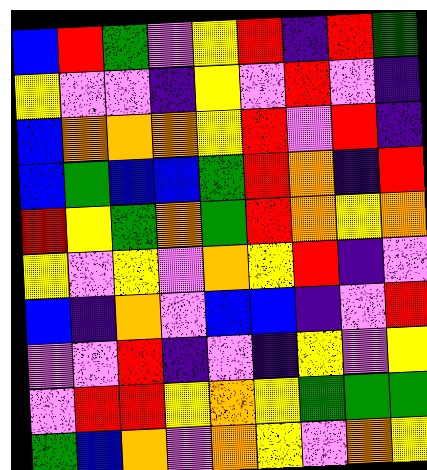[["blue", "red", "green", "violet", "yellow", "red", "indigo", "red", "green"], ["yellow", "violet", "violet", "indigo", "yellow", "violet", "red", "violet", "indigo"], ["blue", "orange", "orange", "orange", "yellow", "red", "violet", "red", "indigo"], ["blue", "green", "blue", "blue", "green", "red", "orange", "indigo", "red"], ["red", "yellow", "green", "orange", "green", "red", "orange", "yellow", "orange"], ["yellow", "violet", "yellow", "violet", "orange", "yellow", "red", "indigo", "violet"], ["blue", "indigo", "orange", "violet", "blue", "blue", "indigo", "violet", "red"], ["violet", "violet", "red", "indigo", "violet", "indigo", "yellow", "violet", "yellow"], ["violet", "red", "red", "yellow", "orange", "yellow", "green", "green", "green"], ["green", "blue", "orange", "violet", "orange", "yellow", "violet", "orange", "yellow"]]